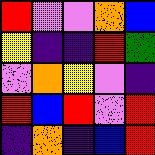[["red", "violet", "violet", "orange", "blue"], ["yellow", "indigo", "indigo", "red", "green"], ["violet", "orange", "yellow", "violet", "indigo"], ["red", "blue", "red", "violet", "red"], ["indigo", "orange", "indigo", "blue", "red"]]